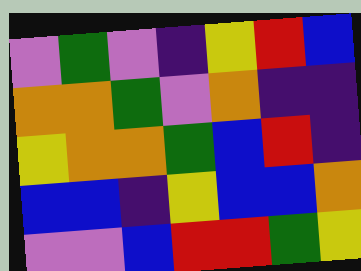[["violet", "green", "violet", "indigo", "yellow", "red", "blue"], ["orange", "orange", "green", "violet", "orange", "indigo", "indigo"], ["yellow", "orange", "orange", "green", "blue", "red", "indigo"], ["blue", "blue", "indigo", "yellow", "blue", "blue", "orange"], ["violet", "violet", "blue", "red", "red", "green", "yellow"]]